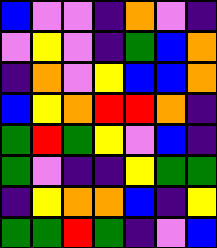[["blue", "violet", "violet", "indigo", "orange", "violet", "indigo"], ["violet", "yellow", "violet", "indigo", "green", "blue", "orange"], ["indigo", "orange", "violet", "yellow", "blue", "blue", "orange"], ["blue", "yellow", "orange", "red", "red", "orange", "indigo"], ["green", "red", "green", "yellow", "violet", "blue", "indigo"], ["green", "violet", "indigo", "indigo", "yellow", "green", "green"], ["indigo", "yellow", "orange", "orange", "blue", "indigo", "yellow"], ["green", "green", "red", "green", "indigo", "violet", "blue"]]